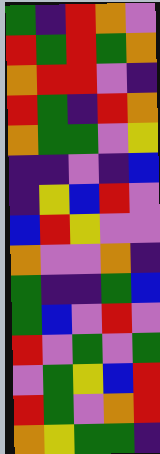[["green", "indigo", "red", "orange", "violet"], ["red", "green", "red", "green", "orange"], ["orange", "red", "red", "violet", "indigo"], ["red", "green", "indigo", "red", "orange"], ["orange", "green", "green", "violet", "yellow"], ["indigo", "indigo", "violet", "indigo", "blue"], ["indigo", "yellow", "blue", "red", "violet"], ["blue", "red", "yellow", "violet", "violet"], ["orange", "violet", "violet", "orange", "indigo"], ["green", "indigo", "indigo", "green", "blue"], ["green", "blue", "violet", "red", "violet"], ["red", "violet", "green", "violet", "green"], ["violet", "green", "yellow", "blue", "red"], ["red", "green", "violet", "orange", "red"], ["orange", "yellow", "green", "green", "indigo"]]